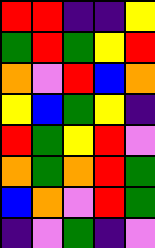[["red", "red", "indigo", "indigo", "yellow"], ["green", "red", "green", "yellow", "red"], ["orange", "violet", "red", "blue", "orange"], ["yellow", "blue", "green", "yellow", "indigo"], ["red", "green", "yellow", "red", "violet"], ["orange", "green", "orange", "red", "green"], ["blue", "orange", "violet", "red", "green"], ["indigo", "violet", "green", "indigo", "violet"]]